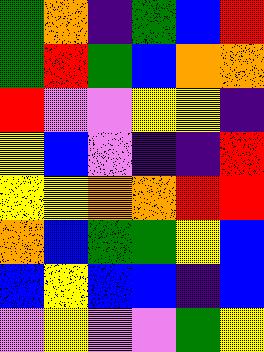[["green", "orange", "indigo", "green", "blue", "red"], ["green", "red", "green", "blue", "orange", "orange"], ["red", "violet", "violet", "yellow", "yellow", "indigo"], ["yellow", "blue", "violet", "indigo", "indigo", "red"], ["yellow", "yellow", "orange", "orange", "red", "red"], ["orange", "blue", "green", "green", "yellow", "blue"], ["blue", "yellow", "blue", "blue", "indigo", "blue"], ["violet", "yellow", "violet", "violet", "green", "yellow"]]